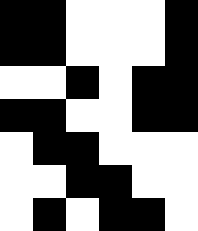[["black", "black", "white", "white", "white", "black"], ["black", "black", "white", "white", "white", "black"], ["white", "white", "black", "white", "black", "black"], ["black", "black", "white", "white", "black", "black"], ["white", "black", "black", "white", "white", "white"], ["white", "white", "black", "black", "white", "white"], ["white", "black", "white", "black", "black", "white"]]